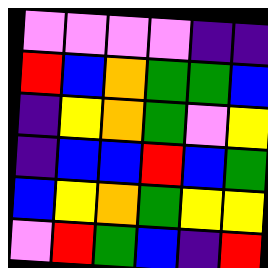[["violet", "violet", "violet", "violet", "indigo", "indigo"], ["red", "blue", "orange", "green", "green", "blue"], ["indigo", "yellow", "orange", "green", "violet", "yellow"], ["indigo", "blue", "blue", "red", "blue", "green"], ["blue", "yellow", "orange", "green", "yellow", "yellow"], ["violet", "red", "green", "blue", "indigo", "red"]]